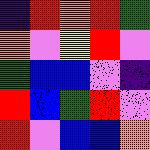[["indigo", "red", "orange", "red", "green"], ["orange", "violet", "yellow", "red", "violet"], ["green", "blue", "blue", "violet", "indigo"], ["red", "blue", "green", "red", "violet"], ["red", "violet", "blue", "blue", "orange"]]